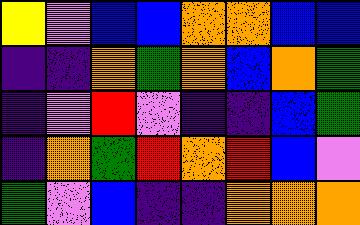[["yellow", "violet", "blue", "blue", "orange", "orange", "blue", "blue"], ["indigo", "indigo", "orange", "green", "orange", "blue", "orange", "green"], ["indigo", "violet", "red", "violet", "indigo", "indigo", "blue", "green"], ["indigo", "orange", "green", "red", "orange", "red", "blue", "violet"], ["green", "violet", "blue", "indigo", "indigo", "orange", "orange", "orange"]]